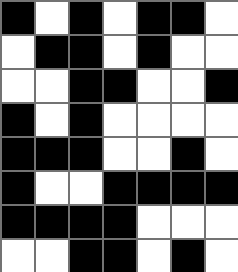[["black", "white", "black", "white", "black", "black", "white"], ["white", "black", "black", "white", "black", "white", "white"], ["white", "white", "black", "black", "white", "white", "black"], ["black", "white", "black", "white", "white", "white", "white"], ["black", "black", "black", "white", "white", "black", "white"], ["black", "white", "white", "black", "black", "black", "black"], ["black", "black", "black", "black", "white", "white", "white"], ["white", "white", "black", "black", "white", "black", "white"]]